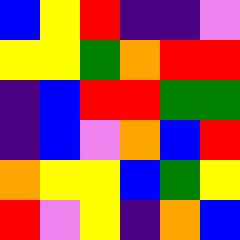[["blue", "yellow", "red", "indigo", "indigo", "violet"], ["yellow", "yellow", "green", "orange", "red", "red"], ["indigo", "blue", "red", "red", "green", "green"], ["indigo", "blue", "violet", "orange", "blue", "red"], ["orange", "yellow", "yellow", "blue", "green", "yellow"], ["red", "violet", "yellow", "indigo", "orange", "blue"]]